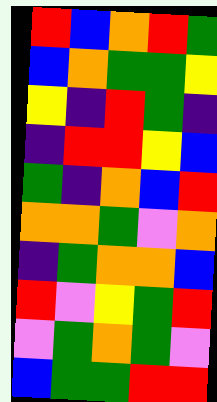[["red", "blue", "orange", "red", "green"], ["blue", "orange", "green", "green", "yellow"], ["yellow", "indigo", "red", "green", "indigo"], ["indigo", "red", "red", "yellow", "blue"], ["green", "indigo", "orange", "blue", "red"], ["orange", "orange", "green", "violet", "orange"], ["indigo", "green", "orange", "orange", "blue"], ["red", "violet", "yellow", "green", "red"], ["violet", "green", "orange", "green", "violet"], ["blue", "green", "green", "red", "red"]]